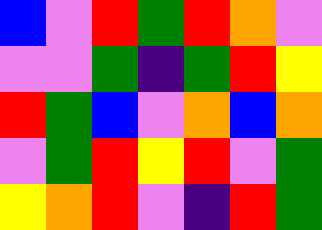[["blue", "violet", "red", "green", "red", "orange", "violet"], ["violet", "violet", "green", "indigo", "green", "red", "yellow"], ["red", "green", "blue", "violet", "orange", "blue", "orange"], ["violet", "green", "red", "yellow", "red", "violet", "green"], ["yellow", "orange", "red", "violet", "indigo", "red", "green"]]